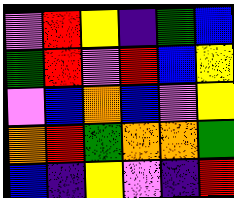[["violet", "red", "yellow", "indigo", "green", "blue"], ["green", "red", "violet", "red", "blue", "yellow"], ["violet", "blue", "orange", "blue", "violet", "yellow"], ["orange", "red", "green", "orange", "orange", "green"], ["blue", "indigo", "yellow", "violet", "indigo", "red"]]